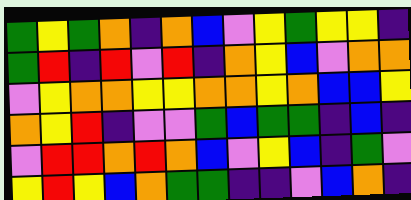[["green", "yellow", "green", "orange", "indigo", "orange", "blue", "violet", "yellow", "green", "yellow", "yellow", "indigo"], ["green", "red", "indigo", "red", "violet", "red", "indigo", "orange", "yellow", "blue", "violet", "orange", "orange"], ["violet", "yellow", "orange", "orange", "yellow", "yellow", "orange", "orange", "yellow", "orange", "blue", "blue", "yellow"], ["orange", "yellow", "red", "indigo", "violet", "violet", "green", "blue", "green", "green", "indigo", "blue", "indigo"], ["violet", "red", "red", "orange", "red", "orange", "blue", "violet", "yellow", "blue", "indigo", "green", "violet"], ["yellow", "red", "yellow", "blue", "orange", "green", "green", "indigo", "indigo", "violet", "blue", "orange", "indigo"]]